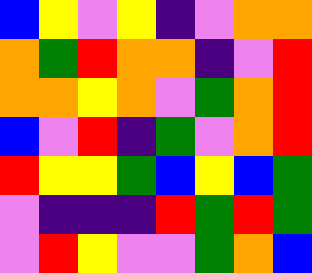[["blue", "yellow", "violet", "yellow", "indigo", "violet", "orange", "orange"], ["orange", "green", "red", "orange", "orange", "indigo", "violet", "red"], ["orange", "orange", "yellow", "orange", "violet", "green", "orange", "red"], ["blue", "violet", "red", "indigo", "green", "violet", "orange", "red"], ["red", "yellow", "yellow", "green", "blue", "yellow", "blue", "green"], ["violet", "indigo", "indigo", "indigo", "red", "green", "red", "green"], ["violet", "red", "yellow", "violet", "violet", "green", "orange", "blue"]]